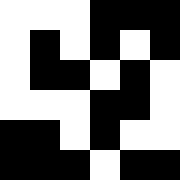[["white", "white", "white", "black", "black", "black"], ["white", "black", "white", "black", "white", "black"], ["white", "black", "black", "white", "black", "white"], ["white", "white", "white", "black", "black", "white"], ["black", "black", "white", "black", "white", "white"], ["black", "black", "black", "white", "black", "black"]]